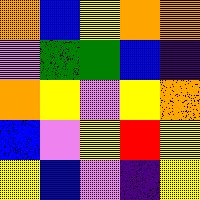[["orange", "blue", "yellow", "orange", "orange"], ["violet", "green", "green", "blue", "indigo"], ["orange", "yellow", "violet", "yellow", "orange"], ["blue", "violet", "yellow", "red", "yellow"], ["yellow", "blue", "violet", "indigo", "yellow"]]